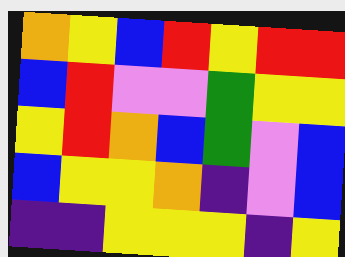[["orange", "yellow", "blue", "red", "yellow", "red", "red"], ["blue", "red", "violet", "violet", "green", "yellow", "yellow"], ["yellow", "red", "orange", "blue", "green", "violet", "blue"], ["blue", "yellow", "yellow", "orange", "indigo", "violet", "blue"], ["indigo", "indigo", "yellow", "yellow", "yellow", "indigo", "yellow"]]